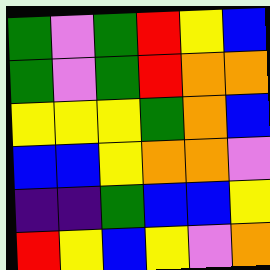[["green", "violet", "green", "red", "yellow", "blue"], ["green", "violet", "green", "red", "orange", "orange"], ["yellow", "yellow", "yellow", "green", "orange", "blue"], ["blue", "blue", "yellow", "orange", "orange", "violet"], ["indigo", "indigo", "green", "blue", "blue", "yellow"], ["red", "yellow", "blue", "yellow", "violet", "orange"]]